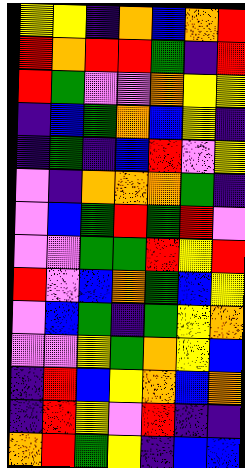[["yellow", "yellow", "indigo", "orange", "blue", "orange", "red"], ["red", "orange", "red", "red", "green", "indigo", "red"], ["red", "green", "violet", "violet", "orange", "yellow", "yellow"], ["indigo", "blue", "green", "orange", "blue", "yellow", "indigo"], ["indigo", "green", "indigo", "blue", "red", "violet", "yellow"], ["violet", "indigo", "orange", "orange", "orange", "green", "indigo"], ["violet", "blue", "green", "red", "green", "red", "violet"], ["violet", "violet", "green", "green", "red", "yellow", "red"], ["red", "violet", "blue", "orange", "green", "blue", "yellow"], ["violet", "blue", "green", "indigo", "green", "yellow", "orange"], ["violet", "violet", "yellow", "green", "orange", "yellow", "blue"], ["indigo", "red", "blue", "yellow", "orange", "blue", "orange"], ["indigo", "red", "yellow", "violet", "red", "indigo", "indigo"], ["orange", "red", "green", "yellow", "indigo", "blue", "blue"]]